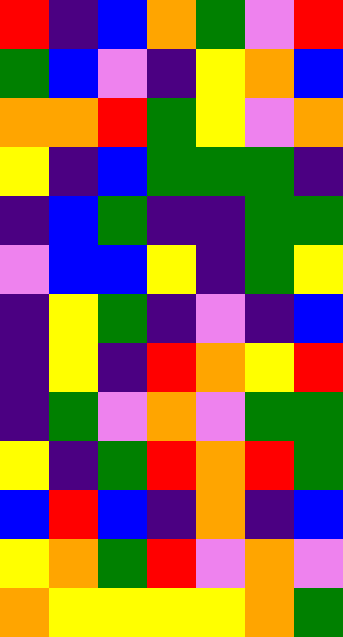[["red", "indigo", "blue", "orange", "green", "violet", "red"], ["green", "blue", "violet", "indigo", "yellow", "orange", "blue"], ["orange", "orange", "red", "green", "yellow", "violet", "orange"], ["yellow", "indigo", "blue", "green", "green", "green", "indigo"], ["indigo", "blue", "green", "indigo", "indigo", "green", "green"], ["violet", "blue", "blue", "yellow", "indigo", "green", "yellow"], ["indigo", "yellow", "green", "indigo", "violet", "indigo", "blue"], ["indigo", "yellow", "indigo", "red", "orange", "yellow", "red"], ["indigo", "green", "violet", "orange", "violet", "green", "green"], ["yellow", "indigo", "green", "red", "orange", "red", "green"], ["blue", "red", "blue", "indigo", "orange", "indigo", "blue"], ["yellow", "orange", "green", "red", "violet", "orange", "violet"], ["orange", "yellow", "yellow", "yellow", "yellow", "orange", "green"]]